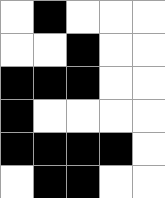[["white", "black", "white", "white", "white"], ["white", "white", "black", "white", "white"], ["black", "black", "black", "white", "white"], ["black", "white", "white", "white", "white"], ["black", "black", "black", "black", "white"], ["white", "black", "black", "white", "white"]]